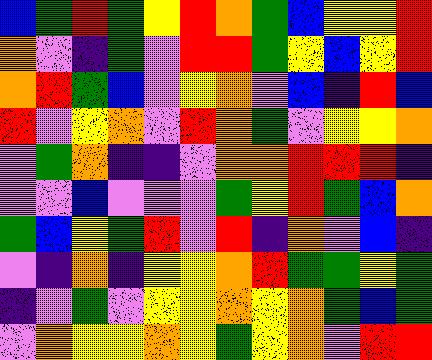[["blue", "green", "red", "green", "yellow", "red", "orange", "green", "blue", "yellow", "yellow", "red"], ["orange", "violet", "indigo", "green", "violet", "red", "red", "green", "yellow", "blue", "yellow", "red"], ["orange", "red", "green", "blue", "violet", "yellow", "orange", "violet", "blue", "indigo", "red", "blue"], ["red", "violet", "yellow", "orange", "violet", "red", "orange", "green", "violet", "yellow", "yellow", "orange"], ["violet", "green", "orange", "indigo", "indigo", "violet", "orange", "orange", "red", "red", "red", "indigo"], ["violet", "violet", "blue", "violet", "violet", "violet", "green", "yellow", "red", "green", "blue", "orange"], ["green", "blue", "yellow", "green", "red", "violet", "red", "indigo", "orange", "violet", "blue", "indigo"], ["violet", "indigo", "orange", "indigo", "yellow", "yellow", "orange", "red", "green", "green", "yellow", "green"], ["indigo", "violet", "green", "violet", "yellow", "yellow", "orange", "yellow", "orange", "green", "blue", "green"], ["violet", "orange", "yellow", "yellow", "orange", "yellow", "green", "yellow", "orange", "violet", "red", "red"]]